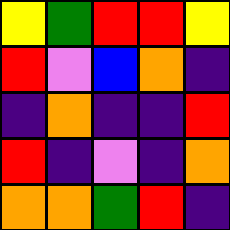[["yellow", "green", "red", "red", "yellow"], ["red", "violet", "blue", "orange", "indigo"], ["indigo", "orange", "indigo", "indigo", "red"], ["red", "indigo", "violet", "indigo", "orange"], ["orange", "orange", "green", "red", "indigo"]]